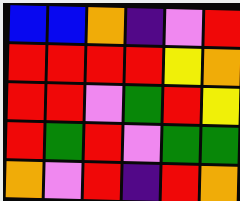[["blue", "blue", "orange", "indigo", "violet", "red"], ["red", "red", "red", "red", "yellow", "orange"], ["red", "red", "violet", "green", "red", "yellow"], ["red", "green", "red", "violet", "green", "green"], ["orange", "violet", "red", "indigo", "red", "orange"]]